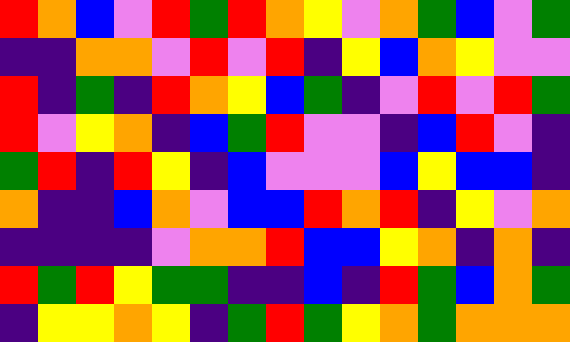[["red", "orange", "blue", "violet", "red", "green", "red", "orange", "yellow", "violet", "orange", "green", "blue", "violet", "green"], ["indigo", "indigo", "orange", "orange", "violet", "red", "violet", "red", "indigo", "yellow", "blue", "orange", "yellow", "violet", "violet"], ["red", "indigo", "green", "indigo", "red", "orange", "yellow", "blue", "green", "indigo", "violet", "red", "violet", "red", "green"], ["red", "violet", "yellow", "orange", "indigo", "blue", "green", "red", "violet", "violet", "indigo", "blue", "red", "violet", "indigo"], ["green", "red", "indigo", "red", "yellow", "indigo", "blue", "violet", "violet", "violet", "blue", "yellow", "blue", "blue", "indigo"], ["orange", "indigo", "indigo", "blue", "orange", "violet", "blue", "blue", "red", "orange", "red", "indigo", "yellow", "violet", "orange"], ["indigo", "indigo", "indigo", "indigo", "violet", "orange", "orange", "red", "blue", "blue", "yellow", "orange", "indigo", "orange", "indigo"], ["red", "green", "red", "yellow", "green", "green", "indigo", "indigo", "blue", "indigo", "red", "green", "blue", "orange", "green"], ["indigo", "yellow", "yellow", "orange", "yellow", "indigo", "green", "red", "green", "yellow", "orange", "green", "orange", "orange", "orange"]]